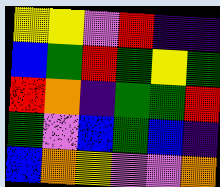[["yellow", "yellow", "violet", "red", "indigo", "indigo"], ["blue", "green", "red", "green", "yellow", "green"], ["red", "orange", "indigo", "green", "green", "red"], ["green", "violet", "blue", "green", "blue", "indigo"], ["blue", "orange", "yellow", "violet", "violet", "orange"]]